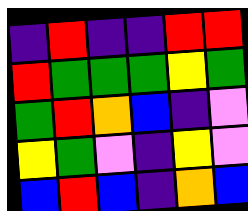[["indigo", "red", "indigo", "indigo", "red", "red"], ["red", "green", "green", "green", "yellow", "green"], ["green", "red", "orange", "blue", "indigo", "violet"], ["yellow", "green", "violet", "indigo", "yellow", "violet"], ["blue", "red", "blue", "indigo", "orange", "blue"]]